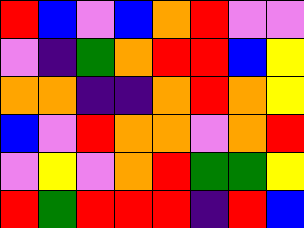[["red", "blue", "violet", "blue", "orange", "red", "violet", "violet"], ["violet", "indigo", "green", "orange", "red", "red", "blue", "yellow"], ["orange", "orange", "indigo", "indigo", "orange", "red", "orange", "yellow"], ["blue", "violet", "red", "orange", "orange", "violet", "orange", "red"], ["violet", "yellow", "violet", "orange", "red", "green", "green", "yellow"], ["red", "green", "red", "red", "red", "indigo", "red", "blue"]]